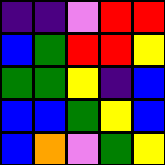[["indigo", "indigo", "violet", "red", "red"], ["blue", "green", "red", "red", "yellow"], ["green", "green", "yellow", "indigo", "blue"], ["blue", "blue", "green", "yellow", "blue"], ["blue", "orange", "violet", "green", "yellow"]]